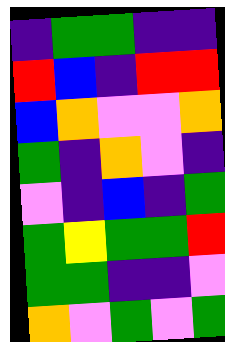[["indigo", "green", "green", "indigo", "indigo"], ["red", "blue", "indigo", "red", "red"], ["blue", "orange", "violet", "violet", "orange"], ["green", "indigo", "orange", "violet", "indigo"], ["violet", "indigo", "blue", "indigo", "green"], ["green", "yellow", "green", "green", "red"], ["green", "green", "indigo", "indigo", "violet"], ["orange", "violet", "green", "violet", "green"]]